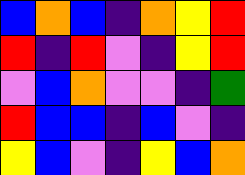[["blue", "orange", "blue", "indigo", "orange", "yellow", "red"], ["red", "indigo", "red", "violet", "indigo", "yellow", "red"], ["violet", "blue", "orange", "violet", "violet", "indigo", "green"], ["red", "blue", "blue", "indigo", "blue", "violet", "indigo"], ["yellow", "blue", "violet", "indigo", "yellow", "blue", "orange"]]